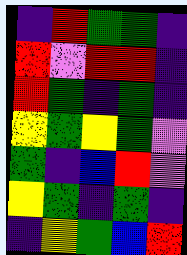[["indigo", "red", "green", "green", "indigo"], ["red", "violet", "red", "red", "indigo"], ["red", "green", "indigo", "green", "indigo"], ["yellow", "green", "yellow", "green", "violet"], ["green", "indigo", "blue", "red", "violet"], ["yellow", "green", "indigo", "green", "indigo"], ["indigo", "yellow", "green", "blue", "red"]]